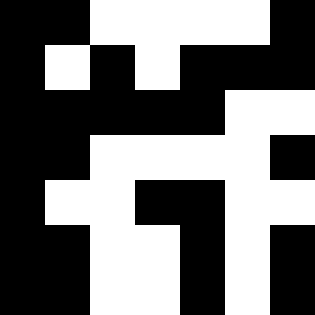[["black", "black", "white", "white", "white", "white", "black"], ["black", "white", "black", "white", "black", "black", "black"], ["black", "black", "black", "black", "black", "white", "white"], ["black", "black", "white", "white", "white", "white", "black"], ["black", "white", "white", "black", "black", "white", "white"], ["black", "black", "white", "white", "black", "white", "black"], ["black", "black", "white", "white", "black", "white", "black"]]